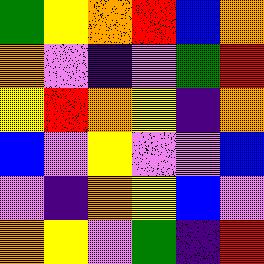[["green", "yellow", "orange", "red", "blue", "orange"], ["orange", "violet", "indigo", "violet", "green", "red"], ["yellow", "red", "orange", "yellow", "indigo", "orange"], ["blue", "violet", "yellow", "violet", "violet", "blue"], ["violet", "indigo", "orange", "yellow", "blue", "violet"], ["orange", "yellow", "violet", "green", "indigo", "red"]]